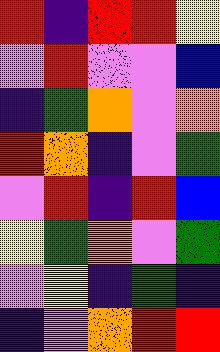[["red", "indigo", "red", "red", "yellow"], ["violet", "red", "violet", "violet", "blue"], ["indigo", "green", "orange", "violet", "orange"], ["red", "orange", "indigo", "violet", "green"], ["violet", "red", "indigo", "red", "blue"], ["yellow", "green", "orange", "violet", "green"], ["violet", "yellow", "indigo", "green", "indigo"], ["indigo", "violet", "orange", "red", "red"]]